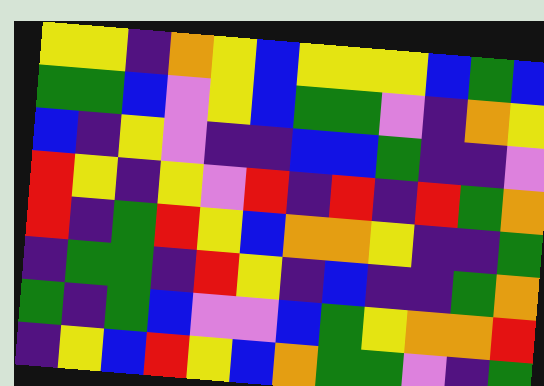[["yellow", "yellow", "indigo", "orange", "yellow", "blue", "yellow", "yellow", "yellow", "blue", "green", "blue"], ["green", "green", "blue", "violet", "yellow", "blue", "green", "green", "violet", "indigo", "orange", "yellow"], ["blue", "indigo", "yellow", "violet", "indigo", "indigo", "blue", "blue", "green", "indigo", "indigo", "violet"], ["red", "yellow", "indigo", "yellow", "violet", "red", "indigo", "red", "indigo", "red", "green", "orange"], ["red", "indigo", "green", "red", "yellow", "blue", "orange", "orange", "yellow", "indigo", "indigo", "green"], ["indigo", "green", "green", "indigo", "red", "yellow", "indigo", "blue", "indigo", "indigo", "green", "orange"], ["green", "indigo", "green", "blue", "violet", "violet", "blue", "green", "yellow", "orange", "orange", "red"], ["indigo", "yellow", "blue", "red", "yellow", "blue", "orange", "green", "green", "violet", "indigo", "green"]]